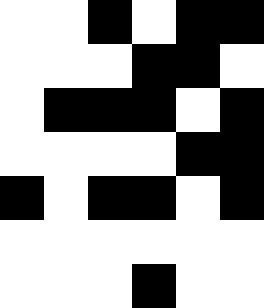[["white", "white", "black", "white", "black", "black"], ["white", "white", "white", "black", "black", "white"], ["white", "black", "black", "black", "white", "black"], ["white", "white", "white", "white", "black", "black"], ["black", "white", "black", "black", "white", "black"], ["white", "white", "white", "white", "white", "white"], ["white", "white", "white", "black", "white", "white"]]